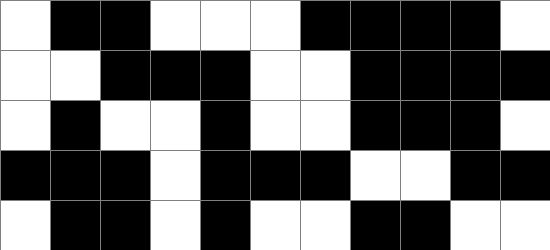[["white", "black", "black", "white", "white", "white", "black", "black", "black", "black", "white"], ["white", "white", "black", "black", "black", "white", "white", "black", "black", "black", "black"], ["white", "black", "white", "white", "black", "white", "white", "black", "black", "black", "white"], ["black", "black", "black", "white", "black", "black", "black", "white", "white", "black", "black"], ["white", "black", "black", "white", "black", "white", "white", "black", "black", "white", "white"]]